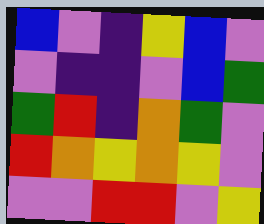[["blue", "violet", "indigo", "yellow", "blue", "violet"], ["violet", "indigo", "indigo", "violet", "blue", "green"], ["green", "red", "indigo", "orange", "green", "violet"], ["red", "orange", "yellow", "orange", "yellow", "violet"], ["violet", "violet", "red", "red", "violet", "yellow"]]